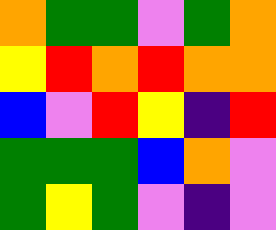[["orange", "green", "green", "violet", "green", "orange"], ["yellow", "red", "orange", "red", "orange", "orange"], ["blue", "violet", "red", "yellow", "indigo", "red"], ["green", "green", "green", "blue", "orange", "violet"], ["green", "yellow", "green", "violet", "indigo", "violet"]]